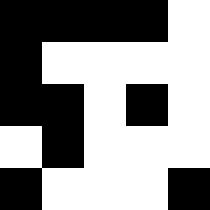[["black", "black", "black", "black", "white"], ["black", "white", "white", "white", "white"], ["black", "black", "white", "black", "white"], ["white", "black", "white", "white", "white"], ["black", "white", "white", "white", "black"]]